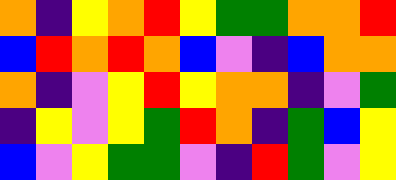[["orange", "indigo", "yellow", "orange", "red", "yellow", "green", "green", "orange", "orange", "red"], ["blue", "red", "orange", "red", "orange", "blue", "violet", "indigo", "blue", "orange", "orange"], ["orange", "indigo", "violet", "yellow", "red", "yellow", "orange", "orange", "indigo", "violet", "green"], ["indigo", "yellow", "violet", "yellow", "green", "red", "orange", "indigo", "green", "blue", "yellow"], ["blue", "violet", "yellow", "green", "green", "violet", "indigo", "red", "green", "violet", "yellow"]]